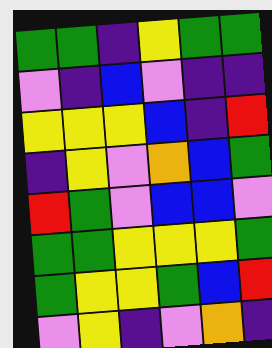[["green", "green", "indigo", "yellow", "green", "green"], ["violet", "indigo", "blue", "violet", "indigo", "indigo"], ["yellow", "yellow", "yellow", "blue", "indigo", "red"], ["indigo", "yellow", "violet", "orange", "blue", "green"], ["red", "green", "violet", "blue", "blue", "violet"], ["green", "green", "yellow", "yellow", "yellow", "green"], ["green", "yellow", "yellow", "green", "blue", "red"], ["violet", "yellow", "indigo", "violet", "orange", "indigo"]]